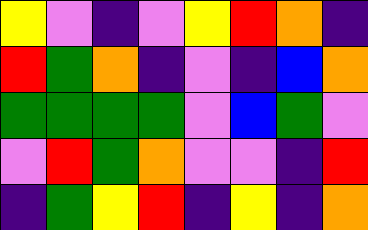[["yellow", "violet", "indigo", "violet", "yellow", "red", "orange", "indigo"], ["red", "green", "orange", "indigo", "violet", "indigo", "blue", "orange"], ["green", "green", "green", "green", "violet", "blue", "green", "violet"], ["violet", "red", "green", "orange", "violet", "violet", "indigo", "red"], ["indigo", "green", "yellow", "red", "indigo", "yellow", "indigo", "orange"]]